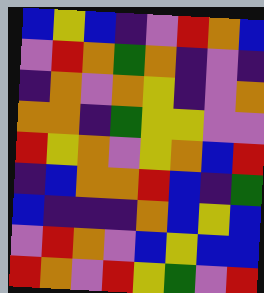[["blue", "yellow", "blue", "indigo", "violet", "red", "orange", "blue"], ["violet", "red", "orange", "green", "orange", "indigo", "violet", "indigo"], ["indigo", "orange", "violet", "orange", "yellow", "indigo", "violet", "orange"], ["orange", "orange", "indigo", "green", "yellow", "yellow", "violet", "violet"], ["red", "yellow", "orange", "violet", "yellow", "orange", "blue", "red"], ["indigo", "blue", "orange", "orange", "red", "blue", "indigo", "green"], ["blue", "indigo", "indigo", "indigo", "orange", "blue", "yellow", "blue"], ["violet", "red", "orange", "violet", "blue", "yellow", "blue", "blue"], ["red", "orange", "violet", "red", "yellow", "green", "violet", "red"]]